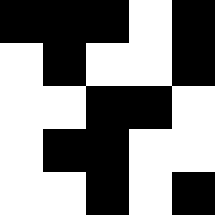[["black", "black", "black", "white", "black"], ["white", "black", "white", "white", "black"], ["white", "white", "black", "black", "white"], ["white", "black", "black", "white", "white"], ["white", "white", "black", "white", "black"]]